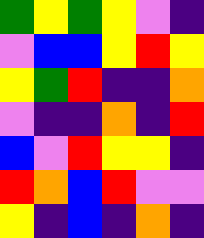[["green", "yellow", "green", "yellow", "violet", "indigo"], ["violet", "blue", "blue", "yellow", "red", "yellow"], ["yellow", "green", "red", "indigo", "indigo", "orange"], ["violet", "indigo", "indigo", "orange", "indigo", "red"], ["blue", "violet", "red", "yellow", "yellow", "indigo"], ["red", "orange", "blue", "red", "violet", "violet"], ["yellow", "indigo", "blue", "indigo", "orange", "indigo"]]